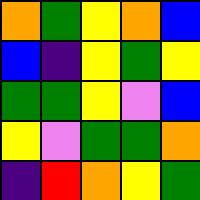[["orange", "green", "yellow", "orange", "blue"], ["blue", "indigo", "yellow", "green", "yellow"], ["green", "green", "yellow", "violet", "blue"], ["yellow", "violet", "green", "green", "orange"], ["indigo", "red", "orange", "yellow", "green"]]